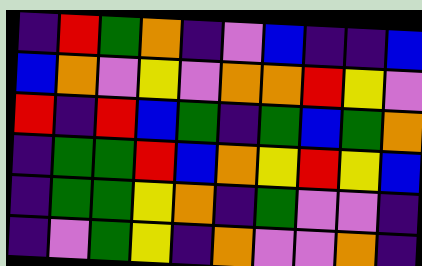[["indigo", "red", "green", "orange", "indigo", "violet", "blue", "indigo", "indigo", "blue"], ["blue", "orange", "violet", "yellow", "violet", "orange", "orange", "red", "yellow", "violet"], ["red", "indigo", "red", "blue", "green", "indigo", "green", "blue", "green", "orange"], ["indigo", "green", "green", "red", "blue", "orange", "yellow", "red", "yellow", "blue"], ["indigo", "green", "green", "yellow", "orange", "indigo", "green", "violet", "violet", "indigo"], ["indigo", "violet", "green", "yellow", "indigo", "orange", "violet", "violet", "orange", "indigo"]]